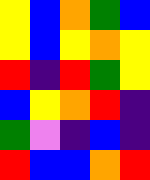[["yellow", "blue", "orange", "green", "blue"], ["yellow", "blue", "yellow", "orange", "yellow"], ["red", "indigo", "red", "green", "yellow"], ["blue", "yellow", "orange", "red", "indigo"], ["green", "violet", "indigo", "blue", "indigo"], ["red", "blue", "blue", "orange", "red"]]